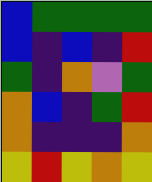[["blue", "green", "green", "green", "green"], ["blue", "indigo", "blue", "indigo", "red"], ["green", "indigo", "orange", "violet", "green"], ["orange", "blue", "indigo", "green", "red"], ["orange", "indigo", "indigo", "indigo", "orange"], ["yellow", "red", "yellow", "orange", "yellow"]]